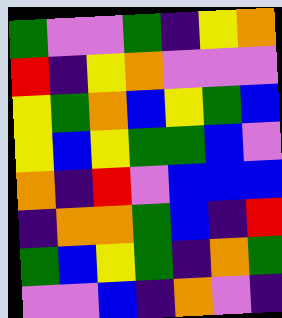[["green", "violet", "violet", "green", "indigo", "yellow", "orange"], ["red", "indigo", "yellow", "orange", "violet", "violet", "violet"], ["yellow", "green", "orange", "blue", "yellow", "green", "blue"], ["yellow", "blue", "yellow", "green", "green", "blue", "violet"], ["orange", "indigo", "red", "violet", "blue", "blue", "blue"], ["indigo", "orange", "orange", "green", "blue", "indigo", "red"], ["green", "blue", "yellow", "green", "indigo", "orange", "green"], ["violet", "violet", "blue", "indigo", "orange", "violet", "indigo"]]